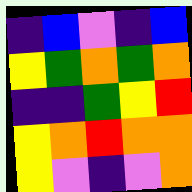[["indigo", "blue", "violet", "indigo", "blue"], ["yellow", "green", "orange", "green", "orange"], ["indigo", "indigo", "green", "yellow", "red"], ["yellow", "orange", "red", "orange", "orange"], ["yellow", "violet", "indigo", "violet", "orange"]]